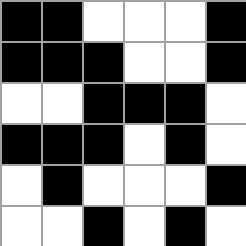[["black", "black", "white", "white", "white", "black"], ["black", "black", "black", "white", "white", "black"], ["white", "white", "black", "black", "black", "white"], ["black", "black", "black", "white", "black", "white"], ["white", "black", "white", "white", "white", "black"], ["white", "white", "black", "white", "black", "white"]]